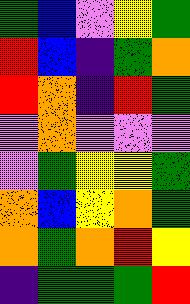[["green", "blue", "violet", "yellow", "green"], ["red", "blue", "indigo", "green", "orange"], ["red", "orange", "indigo", "red", "green"], ["violet", "orange", "violet", "violet", "violet"], ["violet", "green", "yellow", "yellow", "green"], ["orange", "blue", "yellow", "orange", "green"], ["orange", "green", "orange", "red", "yellow"], ["indigo", "green", "green", "green", "red"]]